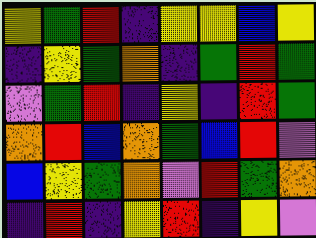[["yellow", "green", "red", "indigo", "yellow", "yellow", "blue", "yellow"], ["indigo", "yellow", "green", "orange", "indigo", "green", "red", "green"], ["violet", "green", "red", "indigo", "yellow", "indigo", "red", "green"], ["orange", "red", "blue", "orange", "green", "blue", "red", "violet"], ["blue", "yellow", "green", "orange", "violet", "red", "green", "orange"], ["indigo", "red", "indigo", "yellow", "red", "indigo", "yellow", "violet"]]